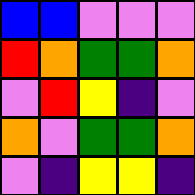[["blue", "blue", "violet", "violet", "violet"], ["red", "orange", "green", "green", "orange"], ["violet", "red", "yellow", "indigo", "violet"], ["orange", "violet", "green", "green", "orange"], ["violet", "indigo", "yellow", "yellow", "indigo"]]